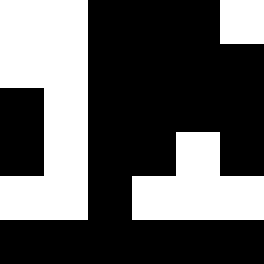[["white", "white", "black", "black", "black", "white"], ["white", "white", "black", "black", "black", "black"], ["black", "white", "black", "black", "black", "black"], ["black", "white", "black", "black", "white", "black"], ["white", "white", "black", "white", "white", "white"], ["black", "black", "black", "black", "black", "black"]]